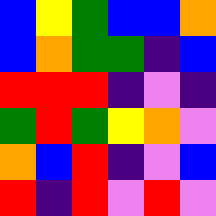[["blue", "yellow", "green", "blue", "blue", "orange"], ["blue", "orange", "green", "green", "indigo", "blue"], ["red", "red", "red", "indigo", "violet", "indigo"], ["green", "red", "green", "yellow", "orange", "violet"], ["orange", "blue", "red", "indigo", "violet", "blue"], ["red", "indigo", "red", "violet", "red", "violet"]]